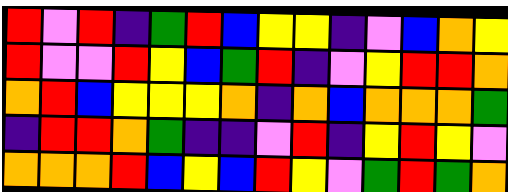[["red", "violet", "red", "indigo", "green", "red", "blue", "yellow", "yellow", "indigo", "violet", "blue", "orange", "yellow"], ["red", "violet", "violet", "red", "yellow", "blue", "green", "red", "indigo", "violet", "yellow", "red", "red", "orange"], ["orange", "red", "blue", "yellow", "yellow", "yellow", "orange", "indigo", "orange", "blue", "orange", "orange", "orange", "green"], ["indigo", "red", "red", "orange", "green", "indigo", "indigo", "violet", "red", "indigo", "yellow", "red", "yellow", "violet"], ["orange", "orange", "orange", "red", "blue", "yellow", "blue", "red", "yellow", "violet", "green", "red", "green", "orange"]]